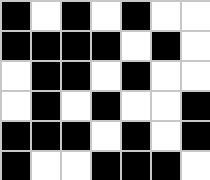[["black", "white", "black", "white", "black", "white", "white"], ["black", "black", "black", "black", "white", "black", "white"], ["white", "black", "black", "white", "black", "white", "white"], ["white", "black", "white", "black", "white", "white", "black"], ["black", "black", "black", "white", "black", "white", "black"], ["black", "white", "white", "black", "black", "black", "white"]]